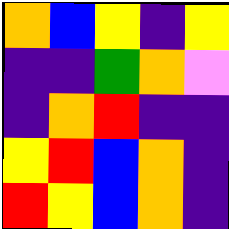[["orange", "blue", "yellow", "indigo", "yellow"], ["indigo", "indigo", "green", "orange", "violet"], ["indigo", "orange", "red", "indigo", "indigo"], ["yellow", "red", "blue", "orange", "indigo"], ["red", "yellow", "blue", "orange", "indigo"]]